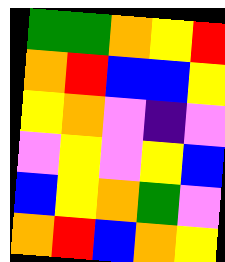[["green", "green", "orange", "yellow", "red"], ["orange", "red", "blue", "blue", "yellow"], ["yellow", "orange", "violet", "indigo", "violet"], ["violet", "yellow", "violet", "yellow", "blue"], ["blue", "yellow", "orange", "green", "violet"], ["orange", "red", "blue", "orange", "yellow"]]